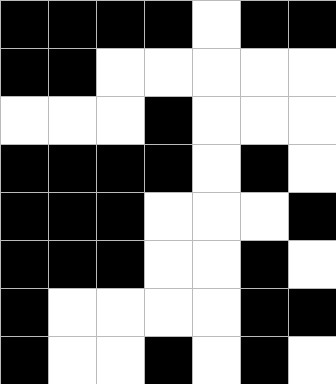[["black", "black", "black", "black", "white", "black", "black"], ["black", "black", "white", "white", "white", "white", "white"], ["white", "white", "white", "black", "white", "white", "white"], ["black", "black", "black", "black", "white", "black", "white"], ["black", "black", "black", "white", "white", "white", "black"], ["black", "black", "black", "white", "white", "black", "white"], ["black", "white", "white", "white", "white", "black", "black"], ["black", "white", "white", "black", "white", "black", "white"]]